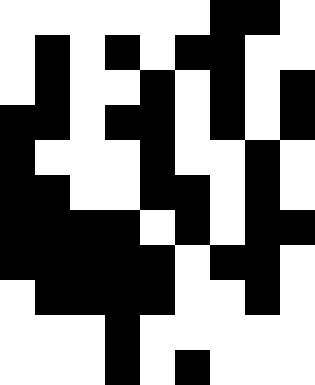[["white", "white", "white", "white", "white", "white", "black", "black", "white"], ["white", "black", "white", "black", "white", "black", "black", "white", "white"], ["white", "black", "white", "white", "black", "white", "black", "white", "black"], ["black", "black", "white", "black", "black", "white", "black", "white", "black"], ["black", "white", "white", "white", "black", "white", "white", "black", "white"], ["black", "black", "white", "white", "black", "black", "white", "black", "white"], ["black", "black", "black", "black", "white", "black", "white", "black", "black"], ["black", "black", "black", "black", "black", "white", "black", "black", "white"], ["white", "black", "black", "black", "black", "white", "white", "black", "white"], ["white", "white", "white", "black", "white", "white", "white", "white", "white"], ["white", "white", "white", "black", "white", "black", "white", "white", "white"]]